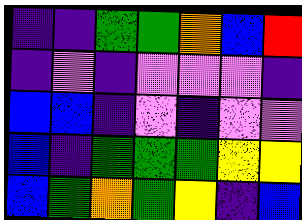[["indigo", "indigo", "green", "green", "orange", "blue", "red"], ["indigo", "violet", "indigo", "violet", "violet", "violet", "indigo"], ["blue", "blue", "indigo", "violet", "indigo", "violet", "violet"], ["blue", "indigo", "green", "green", "green", "yellow", "yellow"], ["blue", "green", "orange", "green", "yellow", "indigo", "blue"]]